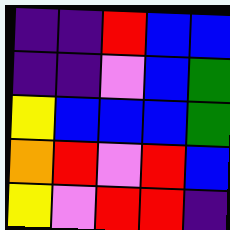[["indigo", "indigo", "red", "blue", "blue"], ["indigo", "indigo", "violet", "blue", "green"], ["yellow", "blue", "blue", "blue", "green"], ["orange", "red", "violet", "red", "blue"], ["yellow", "violet", "red", "red", "indigo"]]